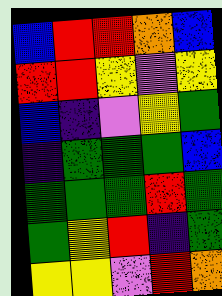[["blue", "red", "red", "orange", "blue"], ["red", "red", "yellow", "violet", "yellow"], ["blue", "indigo", "violet", "yellow", "green"], ["indigo", "green", "green", "green", "blue"], ["green", "green", "green", "red", "green"], ["green", "yellow", "red", "indigo", "green"], ["yellow", "yellow", "violet", "red", "orange"]]